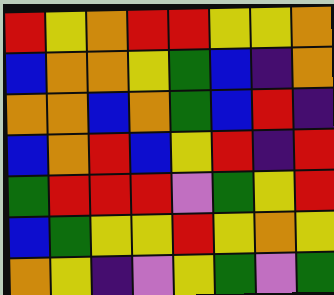[["red", "yellow", "orange", "red", "red", "yellow", "yellow", "orange"], ["blue", "orange", "orange", "yellow", "green", "blue", "indigo", "orange"], ["orange", "orange", "blue", "orange", "green", "blue", "red", "indigo"], ["blue", "orange", "red", "blue", "yellow", "red", "indigo", "red"], ["green", "red", "red", "red", "violet", "green", "yellow", "red"], ["blue", "green", "yellow", "yellow", "red", "yellow", "orange", "yellow"], ["orange", "yellow", "indigo", "violet", "yellow", "green", "violet", "green"]]